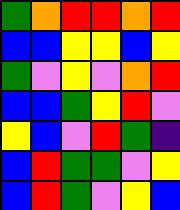[["green", "orange", "red", "red", "orange", "red"], ["blue", "blue", "yellow", "yellow", "blue", "yellow"], ["green", "violet", "yellow", "violet", "orange", "red"], ["blue", "blue", "green", "yellow", "red", "violet"], ["yellow", "blue", "violet", "red", "green", "indigo"], ["blue", "red", "green", "green", "violet", "yellow"], ["blue", "red", "green", "violet", "yellow", "blue"]]